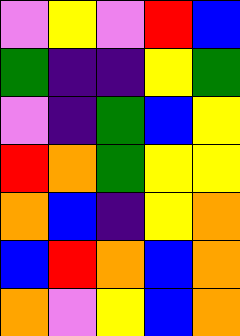[["violet", "yellow", "violet", "red", "blue"], ["green", "indigo", "indigo", "yellow", "green"], ["violet", "indigo", "green", "blue", "yellow"], ["red", "orange", "green", "yellow", "yellow"], ["orange", "blue", "indigo", "yellow", "orange"], ["blue", "red", "orange", "blue", "orange"], ["orange", "violet", "yellow", "blue", "orange"]]